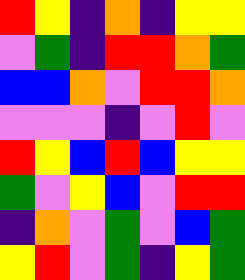[["red", "yellow", "indigo", "orange", "indigo", "yellow", "yellow"], ["violet", "green", "indigo", "red", "red", "orange", "green"], ["blue", "blue", "orange", "violet", "red", "red", "orange"], ["violet", "violet", "violet", "indigo", "violet", "red", "violet"], ["red", "yellow", "blue", "red", "blue", "yellow", "yellow"], ["green", "violet", "yellow", "blue", "violet", "red", "red"], ["indigo", "orange", "violet", "green", "violet", "blue", "green"], ["yellow", "red", "violet", "green", "indigo", "yellow", "green"]]